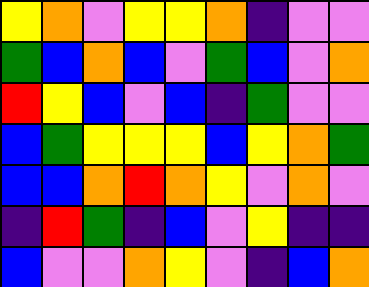[["yellow", "orange", "violet", "yellow", "yellow", "orange", "indigo", "violet", "violet"], ["green", "blue", "orange", "blue", "violet", "green", "blue", "violet", "orange"], ["red", "yellow", "blue", "violet", "blue", "indigo", "green", "violet", "violet"], ["blue", "green", "yellow", "yellow", "yellow", "blue", "yellow", "orange", "green"], ["blue", "blue", "orange", "red", "orange", "yellow", "violet", "orange", "violet"], ["indigo", "red", "green", "indigo", "blue", "violet", "yellow", "indigo", "indigo"], ["blue", "violet", "violet", "orange", "yellow", "violet", "indigo", "blue", "orange"]]